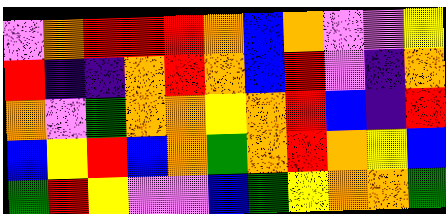[["violet", "orange", "red", "red", "red", "orange", "blue", "orange", "violet", "violet", "yellow"], ["red", "indigo", "indigo", "orange", "red", "orange", "blue", "red", "violet", "indigo", "orange"], ["orange", "violet", "green", "orange", "orange", "yellow", "orange", "red", "blue", "indigo", "red"], ["blue", "yellow", "red", "blue", "orange", "green", "orange", "red", "orange", "yellow", "blue"], ["green", "red", "yellow", "violet", "violet", "blue", "green", "yellow", "orange", "orange", "green"]]